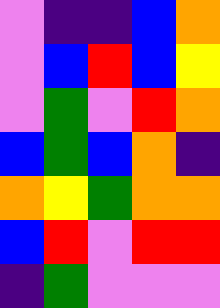[["violet", "indigo", "indigo", "blue", "orange"], ["violet", "blue", "red", "blue", "yellow"], ["violet", "green", "violet", "red", "orange"], ["blue", "green", "blue", "orange", "indigo"], ["orange", "yellow", "green", "orange", "orange"], ["blue", "red", "violet", "red", "red"], ["indigo", "green", "violet", "violet", "violet"]]